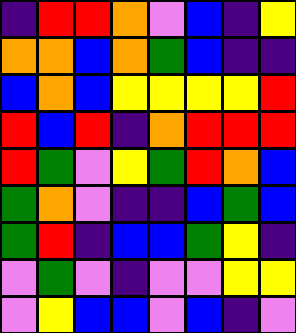[["indigo", "red", "red", "orange", "violet", "blue", "indigo", "yellow"], ["orange", "orange", "blue", "orange", "green", "blue", "indigo", "indigo"], ["blue", "orange", "blue", "yellow", "yellow", "yellow", "yellow", "red"], ["red", "blue", "red", "indigo", "orange", "red", "red", "red"], ["red", "green", "violet", "yellow", "green", "red", "orange", "blue"], ["green", "orange", "violet", "indigo", "indigo", "blue", "green", "blue"], ["green", "red", "indigo", "blue", "blue", "green", "yellow", "indigo"], ["violet", "green", "violet", "indigo", "violet", "violet", "yellow", "yellow"], ["violet", "yellow", "blue", "blue", "violet", "blue", "indigo", "violet"]]